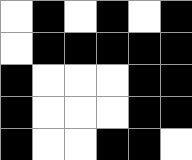[["white", "black", "white", "black", "white", "black"], ["white", "black", "black", "black", "black", "black"], ["black", "white", "white", "white", "black", "black"], ["black", "white", "white", "white", "black", "black"], ["black", "white", "white", "black", "black", "white"]]